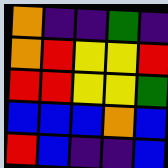[["orange", "indigo", "indigo", "green", "indigo"], ["orange", "red", "yellow", "yellow", "red"], ["red", "red", "yellow", "yellow", "green"], ["blue", "blue", "blue", "orange", "blue"], ["red", "blue", "indigo", "indigo", "blue"]]